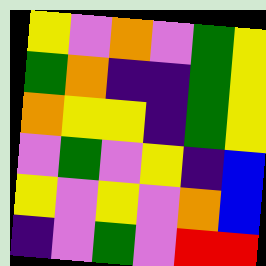[["yellow", "violet", "orange", "violet", "green", "yellow"], ["green", "orange", "indigo", "indigo", "green", "yellow"], ["orange", "yellow", "yellow", "indigo", "green", "yellow"], ["violet", "green", "violet", "yellow", "indigo", "blue"], ["yellow", "violet", "yellow", "violet", "orange", "blue"], ["indigo", "violet", "green", "violet", "red", "red"]]